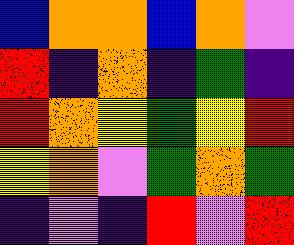[["blue", "orange", "orange", "blue", "orange", "violet"], ["red", "indigo", "orange", "indigo", "green", "indigo"], ["red", "orange", "yellow", "green", "yellow", "red"], ["yellow", "orange", "violet", "green", "orange", "green"], ["indigo", "violet", "indigo", "red", "violet", "red"]]